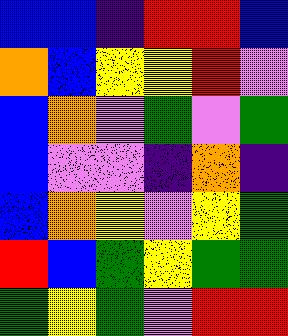[["blue", "blue", "indigo", "red", "red", "blue"], ["orange", "blue", "yellow", "yellow", "red", "violet"], ["blue", "orange", "violet", "green", "violet", "green"], ["blue", "violet", "violet", "indigo", "orange", "indigo"], ["blue", "orange", "yellow", "violet", "yellow", "green"], ["red", "blue", "green", "yellow", "green", "green"], ["green", "yellow", "green", "violet", "red", "red"]]